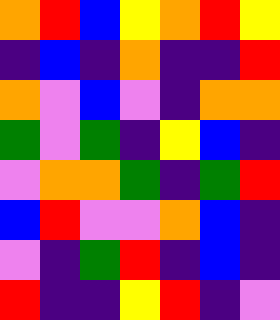[["orange", "red", "blue", "yellow", "orange", "red", "yellow"], ["indigo", "blue", "indigo", "orange", "indigo", "indigo", "red"], ["orange", "violet", "blue", "violet", "indigo", "orange", "orange"], ["green", "violet", "green", "indigo", "yellow", "blue", "indigo"], ["violet", "orange", "orange", "green", "indigo", "green", "red"], ["blue", "red", "violet", "violet", "orange", "blue", "indigo"], ["violet", "indigo", "green", "red", "indigo", "blue", "indigo"], ["red", "indigo", "indigo", "yellow", "red", "indigo", "violet"]]